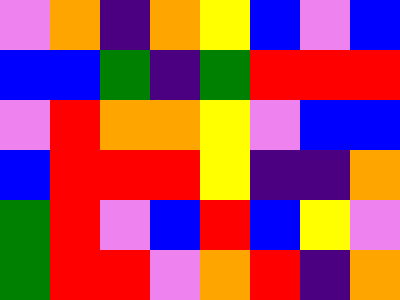[["violet", "orange", "indigo", "orange", "yellow", "blue", "violet", "blue"], ["blue", "blue", "green", "indigo", "green", "red", "red", "red"], ["violet", "red", "orange", "orange", "yellow", "violet", "blue", "blue"], ["blue", "red", "red", "red", "yellow", "indigo", "indigo", "orange"], ["green", "red", "violet", "blue", "red", "blue", "yellow", "violet"], ["green", "red", "red", "violet", "orange", "red", "indigo", "orange"]]